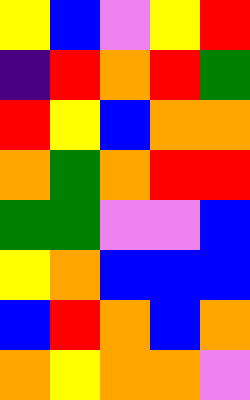[["yellow", "blue", "violet", "yellow", "red"], ["indigo", "red", "orange", "red", "green"], ["red", "yellow", "blue", "orange", "orange"], ["orange", "green", "orange", "red", "red"], ["green", "green", "violet", "violet", "blue"], ["yellow", "orange", "blue", "blue", "blue"], ["blue", "red", "orange", "blue", "orange"], ["orange", "yellow", "orange", "orange", "violet"]]